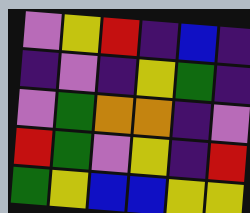[["violet", "yellow", "red", "indigo", "blue", "indigo"], ["indigo", "violet", "indigo", "yellow", "green", "indigo"], ["violet", "green", "orange", "orange", "indigo", "violet"], ["red", "green", "violet", "yellow", "indigo", "red"], ["green", "yellow", "blue", "blue", "yellow", "yellow"]]